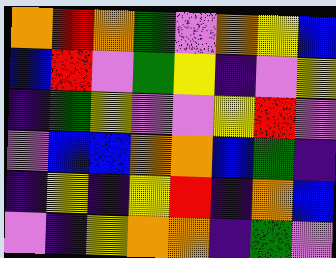[["orange", "red", "orange", "green", "violet", "orange", "yellow", "blue"], ["blue", "red", "violet", "green", "yellow", "indigo", "violet", "yellow"], ["indigo", "green", "yellow", "violet", "violet", "yellow", "red", "violet"], ["violet", "blue", "blue", "orange", "orange", "blue", "green", "indigo"], ["indigo", "yellow", "indigo", "yellow", "red", "indigo", "orange", "blue"], ["violet", "indigo", "yellow", "orange", "orange", "indigo", "green", "violet"]]